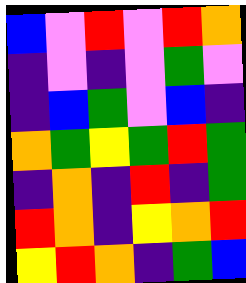[["blue", "violet", "red", "violet", "red", "orange"], ["indigo", "violet", "indigo", "violet", "green", "violet"], ["indigo", "blue", "green", "violet", "blue", "indigo"], ["orange", "green", "yellow", "green", "red", "green"], ["indigo", "orange", "indigo", "red", "indigo", "green"], ["red", "orange", "indigo", "yellow", "orange", "red"], ["yellow", "red", "orange", "indigo", "green", "blue"]]